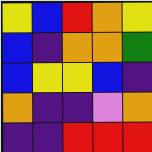[["yellow", "blue", "red", "orange", "yellow"], ["blue", "indigo", "orange", "orange", "green"], ["blue", "yellow", "yellow", "blue", "indigo"], ["orange", "indigo", "indigo", "violet", "orange"], ["indigo", "indigo", "red", "red", "red"]]